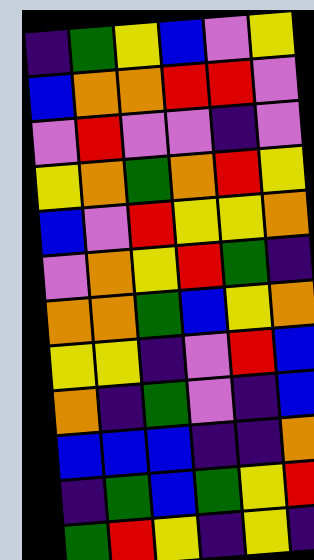[["indigo", "green", "yellow", "blue", "violet", "yellow"], ["blue", "orange", "orange", "red", "red", "violet"], ["violet", "red", "violet", "violet", "indigo", "violet"], ["yellow", "orange", "green", "orange", "red", "yellow"], ["blue", "violet", "red", "yellow", "yellow", "orange"], ["violet", "orange", "yellow", "red", "green", "indigo"], ["orange", "orange", "green", "blue", "yellow", "orange"], ["yellow", "yellow", "indigo", "violet", "red", "blue"], ["orange", "indigo", "green", "violet", "indigo", "blue"], ["blue", "blue", "blue", "indigo", "indigo", "orange"], ["indigo", "green", "blue", "green", "yellow", "red"], ["green", "red", "yellow", "indigo", "yellow", "indigo"]]